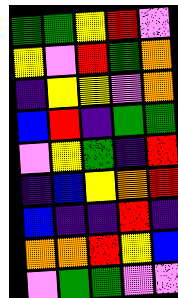[["green", "green", "yellow", "red", "violet"], ["yellow", "violet", "red", "green", "orange"], ["indigo", "yellow", "yellow", "violet", "orange"], ["blue", "red", "indigo", "green", "green"], ["violet", "yellow", "green", "indigo", "red"], ["indigo", "blue", "yellow", "orange", "red"], ["blue", "indigo", "indigo", "red", "indigo"], ["orange", "orange", "red", "yellow", "blue"], ["violet", "green", "green", "violet", "violet"]]